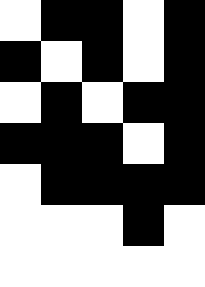[["white", "black", "black", "white", "black"], ["black", "white", "black", "white", "black"], ["white", "black", "white", "black", "black"], ["black", "black", "black", "white", "black"], ["white", "black", "black", "black", "black"], ["white", "white", "white", "black", "white"], ["white", "white", "white", "white", "white"]]